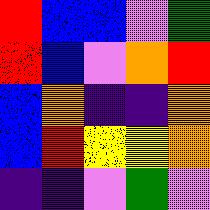[["red", "blue", "blue", "violet", "green"], ["red", "blue", "violet", "orange", "red"], ["blue", "orange", "indigo", "indigo", "orange"], ["blue", "red", "yellow", "yellow", "orange"], ["indigo", "indigo", "violet", "green", "violet"]]